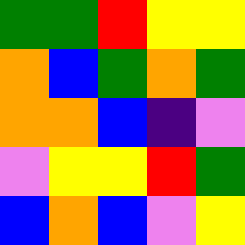[["green", "green", "red", "yellow", "yellow"], ["orange", "blue", "green", "orange", "green"], ["orange", "orange", "blue", "indigo", "violet"], ["violet", "yellow", "yellow", "red", "green"], ["blue", "orange", "blue", "violet", "yellow"]]